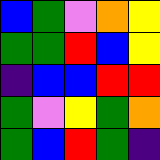[["blue", "green", "violet", "orange", "yellow"], ["green", "green", "red", "blue", "yellow"], ["indigo", "blue", "blue", "red", "red"], ["green", "violet", "yellow", "green", "orange"], ["green", "blue", "red", "green", "indigo"]]